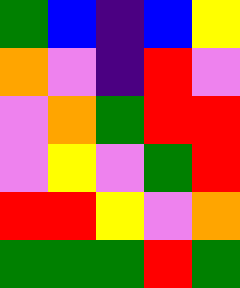[["green", "blue", "indigo", "blue", "yellow"], ["orange", "violet", "indigo", "red", "violet"], ["violet", "orange", "green", "red", "red"], ["violet", "yellow", "violet", "green", "red"], ["red", "red", "yellow", "violet", "orange"], ["green", "green", "green", "red", "green"]]